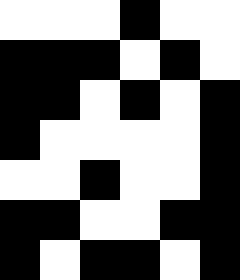[["white", "white", "white", "black", "white", "white"], ["black", "black", "black", "white", "black", "white"], ["black", "black", "white", "black", "white", "black"], ["black", "white", "white", "white", "white", "black"], ["white", "white", "black", "white", "white", "black"], ["black", "black", "white", "white", "black", "black"], ["black", "white", "black", "black", "white", "black"]]